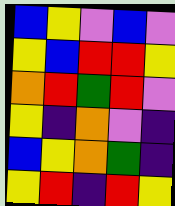[["blue", "yellow", "violet", "blue", "violet"], ["yellow", "blue", "red", "red", "yellow"], ["orange", "red", "green", "red", "violet"], ["yellow", "indigo", "orange", "violet", "indigo"], ["blue", "yellow", "orange", "green", "indigo"], ["yellow", "red", "indigo", "red", "yellow"]]